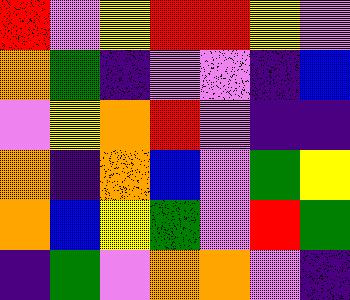[["red", "violet", "yellow", "red", "red", "yellow", "violet"], ["orange", "green", "indigo", "violet", "violet", "indigo", "blue"], ["violet", "yellow", "orange", "red", "violet", "indigo", "indigo"], ["orange", "indigo", "orange", "blue", "violet", "green", "yellow"], ["orange", "blue", "yellow", "green", "violet", "red", "green"], ["indigo", "green", "violet", "orange", "orange", "violet", "indigo"]]